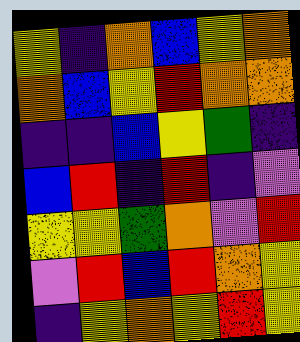[["yellow", "indigo", "orange", "blue", "yellow", "orange"], ["orange", "blue", "yellow", "red", "orange", "orange"], ["indigo", "indigo", "blue", "yellow", "green", "indigo"], ["blue", "red", "indigo", "red", "indigo", "violet"], ["yellow", "yellow", "green", "orange", "violet", "red"], ["violet", "red", "blue", "red", "orange", "yellow"], ["indigo", "yellow", "orange", "yellow", "red", "yellow"]]